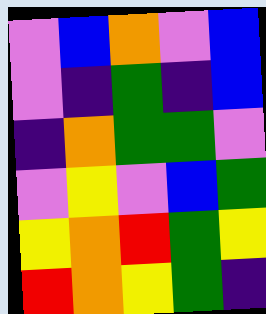[["violet", "blue", "orange", "violet", "blue"], ["violet", "indigo", "green", "indigo", "blue"], ["indigo", "orange", "green", "green", "violet"], ["violet", "yellow", "violet", "blue", "green"], ["yellow", "orange", "red", "green", "yellow"], ["red", "orange", "yellow", "green", "indigo"]]